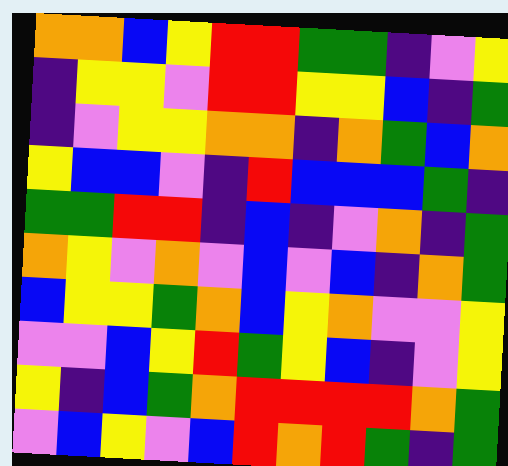[["orange", "orange", "blue", "yellow", "red", "red", "green", "green", "indigo", "violet", "yellow"], ["indigo", "yellow", "yellow", "violet", "red", "red", "yellow", "yellow", "blue", "indigo", "green"], ["indigo", "violet", "yellow", "yellow", "orange", "orange", "indigo", "orange", "green", "blue", "orange"], ["yellow", "blue", "blue", "violet", "indigo", "red", "blue", "blue", "blue", "green", "indigo"], ["green", "green", "red", "red", "indigo", "blue", "indigo", "violet", "orange", "indigo", "green"], ["orange", "yellow", "violet", "orange", "violet", "blue", "violet", "blue", "indigo", "orange", "green"], ["blue", "yellow", "yellow", "green", "orange", "blue", "yellow", "orange", "violet", "violet", "yellow"], ["violet", "violet", "blue", "yellow", "red", "green", "yellow", "blue", "indigo", "violet", "yellow"], ["yellow", "indigo", "blue", "green", "orange", "red", "red", "red", "red", "orange", "green"], ["violet", "blue", "yellow", "violet", "blue", "red", "orange", "red", "green", "indigo", "green"]]